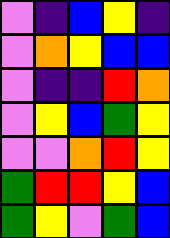[["violet", "indigo", "blue", "yellow", "indigo"], ["violet", "orange", "yellow", "blue", "blue"], ["violet", "indigo", "indigo", "red", "orange"], ["violet", "yellow", "blue", "green", "yellow"], ["violet", "violet", "orange", "red", "yellow"], ["green", "red", "red", "yellow", "blue"], ["green", "yellow", "violet", "green", "blue"]]